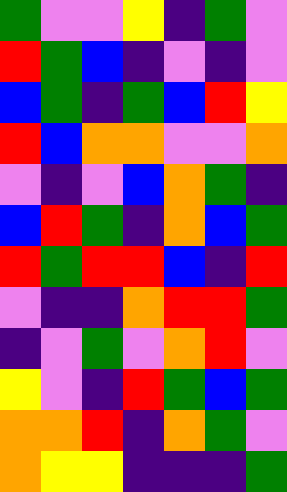[["green", "violet", "violet", "yellow", "indigo", "green", "violet"], ["red", "green", "blue", "indigo", "violet", "indigo", "violet"], ["blue", "green", "indigo", "green", "blue", "red", "yellow"], ["red", "blue", "orange", "orange", "violet", "violet", "orange"], ["violet", "indigo", "violet", "blue", "orange", "green", "indigo"], ["blue", "red", "green", "indigo", "orange", "blue", "green"], ["red", "green", "red", "red", "blue", "indigo", "red"], ["violet", "indigo", "indigo", "orange", "red", "red", "green"], ["indigo", "violet", "green", "violet", "orange", "red", "violet"], ["yellow", "violet", "indigo", "red", "green", "blue", "green"], ["orange", "orange", "red", "indigo", "orange", "green", "violet"], ["orange", "yellow", "yellow", "indigo", "indigo", "indigo", "green"]]